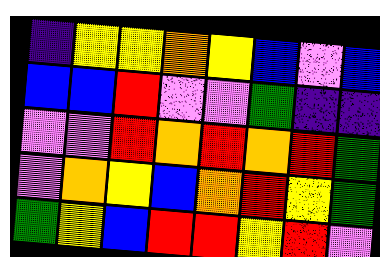[["indigo", "yellow", "yellow", "orange", "yellow", "blue", "violet", "blue"], ["blue", "blue", "red", "violet", "violet", "green", "indigo", "indigo"], ["violet", "violet", "red", "orange", "red", "orange", "red", "green"], ["violet", "orange", "yellow", "blue", "orange", "red", "yellow", "green"], ["green", "yellow", "blue", "red", "red", "yellow", "red", "violet"]]